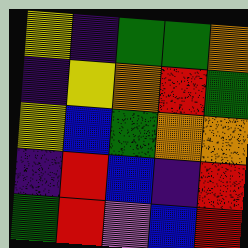[["yellow", "indigo", "green", "green", "orange"], ["indigo", "yellow", "orange", "red", "green"], ["yellow", "blue", "green", "orange", "orange"], ["indigo", "red", "blue", "indigo", "red"], ["green", "red", "violet", "blue", "red"]]